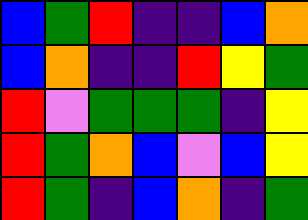[["blue", "green", "red", "indigo", "indigo", "blue", "orange"], ["blue", "orange", "indigo", "indigo", "red", "yellow", "green"], ["red", "violet", "green", "green", "green", "indigo", "yellow"], ["red", "green", "orange", "blue", "violet", "blue", "yellow"], ["red", "green", "indigo", "blue", "orange", "indigo", "green"]]